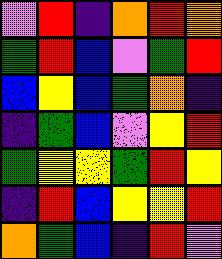[["violet", "red", "indigo", "orange", "red", "orange"], ["green", "red", "blue", "violet", "green", "red"], ["blue", "yellow", "blue", "green", "orange", "indigo"], ["indigo", "green", "blue", "violet", "yellow", "red"], ["green", "yellow", "yellow", "green", "red", "yellow"], ["indigo", "red", "blue", "yellow", "yellow", "red"], ["orange", "green", "blue", "indigo", "red", "violet"]]